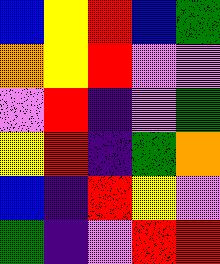[["blue", "yellow", "red", "blue", "green"], ["orange", "yellow", "red", "violet", "violet"], ["violet", "red", "indigo", "violet", "green"], ["yellow", "red", "indigo", "green", "orange"], ["blue", "indigo", "red", "yellow", "violet"], ["green", "indigo", "violet", "red", "red"]]